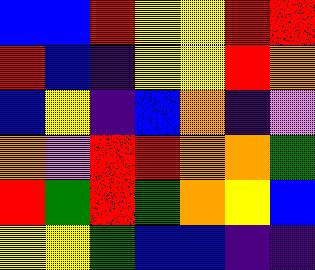[["blue", "blue", "red", "yellow", "yellow", "red", "red"], ["red", "blue", "indigo", "yellow", "yellow", "red", "orange"], ["blue", "yellow", "indigo", "blue", "orange", "indigo", "violet"], ["orange", "violet", "red", "red", "orange", "orange", "green"], ["red", "green", "red", "green", "orange", "yellow", "blue"], ["yellow", "yellow", "green", "blue", "blue", "indigo", "indigo"]]